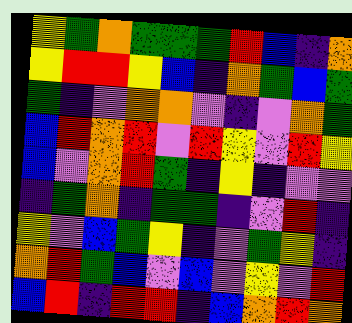[["yellow", "green", "orange", "green", "green", "green", "red", "blue", "indigo", "orange"], ["yellow", "red", "red", "yellow", "blue", "indigo", "orange", "green", "blue", "green"], ["green", "indigo", "violet", "orange", "orange", "violet", "indigo", "violet", "orange", "green"], ["blue", "red", "orange", "red", "violet", "red", "yellow", "violet", "red", "yellow"], ["blue", "violet", "orange", "red", "green", "indigo", "yellow", "indigo", "violet", "violet"], ["indigo", "green", "orange", "indigo", "green", "green", "indigo", "violet", "red", "indigo"], ["yellow", "violet", "blue", "green", "yellow", "indigo", "violet", "green", "yellow", "indigo"], ["orange", "red", "green", "blue", "violet", "blue", "violet", "yellow", "violet", "red"], ["blue", "red", "indigo", "red", "red", "indigo", "blue", "orange", "red", "orange"]]